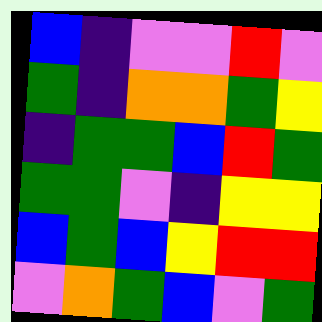[["blue", "indigo", "violet", "violet", "red", "violet"], ["green", "indigo", "orange", "orange", "green", "yellow"], ["indigo", "green", "green", "blue", "red", "green"], ["green", "green", "violet", "indigo", "yellow", "yellow"], ["blue", "green", "blue", "yellow", "red", "red"], ["violet", "orange", "green", "blue", "violet", "green"]]